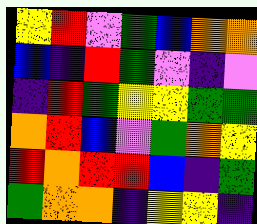[["yellow", "red", "violet", "green", "blue", "orange", "orange"], ["blue", "indigo", "red", "green", "violet", "indigo", "violet"], ["indigo", "red", "green", "yellow", "yellow", "green", "green"], ["orange", "red", "blue", "violet", "green", "orange", "yellow"], ["red", "orange", "red", "red", "blue", "indigo", "green"], ["green", "orange", "orange", "indigo", "yellow", "yellow", "indigo"]]